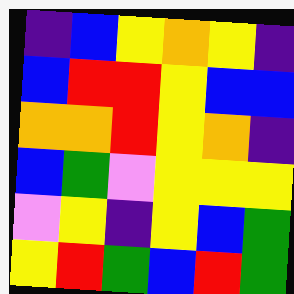[["indigo", "blue", "yellow", "orange", "yellow", "indigo"], ["blue", "red", "red", "yellow", "blue", "blue"], ["orange", "orange", "red", "yellow", "orange", "indigo"], ["blue", "green", "violet", "yellow", "yellow", "yellow"], ["violet", "yellow", "indigo", "yellow", "blue", "green"], ["yellow", "red", "green", "blue", "red", "green"]]